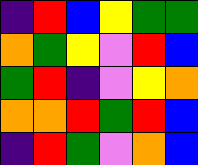[["indigo", "red", "blue", "yellow", "green", "green"], ["orange", "green", "yellow", "violet", "red", "blue"], ["green", "red", "indigo", "violet", "yellow", "orange"], ["orange", "orange", "red", "green", "red", "blue"], ["indigo", "red", "green", "violet", "orange", "blue"]]